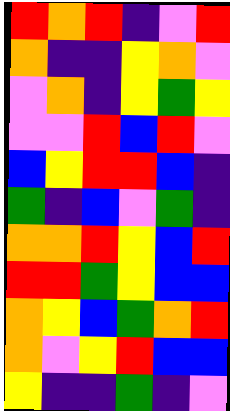[["red", "orange", "red", "indigo", "violet", "red"], ["orange", "indigo", "indigo", "yellow", "orange", "violet"], ["violet", "orange", "indigo", "yellow", "green", "yellow"], ["violet", "violet", "red", "blue", "red", "violet"], ["blue", "yellow", "red", "red", "blue", "indigo"], ["green", "indigo", "blue", "violet", "green", "indigo"], ["orange", "orange", "red", "yellow", "blue", "red"], ["red", "red", "green", "yellow", "blue", "blue"], ["orange", "yellow", "blue", "green", "orange", "red"], ["orange", "violet", "yellow", "red", "blue", "blue"], ["yellow", "indigo", "indigo", "green", "indigo", "violet"]]